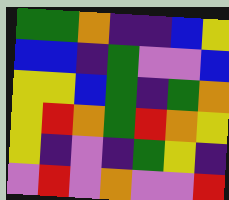[["green", "green", "orange", "indigo", "indigo", "blue", "yellow"], ["blue", "blue", "indigo", "green", "violet", "violet", "blue"], ["yellow", "yellow", "blue", "green", "indigo", "green", "orange"], ["yellow", "red", "orange", "green", "red", "orange", "yellow"], ["yellow", "indigo", "violet", "indigo", "green", "yellow", "indigo"], ["violet", "red", "violet", "orange", "violet", "violet", "red"]]